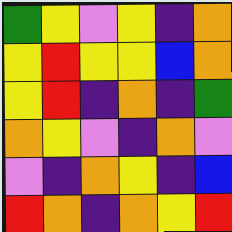[["green", "yellow", "violet", "yellow", "indigo", "orange"], ["yellow", "red", "yellow", "yellow", "blue", "orange"], ["yellow", "red", "indigo", "orange", "indigo", "green"], ["orange", "yellow", "violet", "indigo", "orange", "violet"], ["violet", "indigo", "orange", "yellow", "indigo", "blue"], ["red", "orange", "indigo", "orange", "yellow", "red"]]